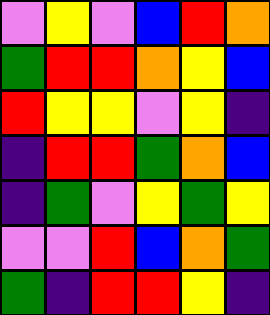[["violet", "yellow", "violet", "blue", "red", "orange"], ["green", "red", "red", "orange", "yellow", "blue"], ["red", "yellow", "yellow", "violet", "yellow", "indigo"], ["indigo", "red", "red", "green", "orange", "blue"], ["indigo", "green", "violet", "yellow", "green", "yellow"], ["violet", "violet", "red", "blue", "orange", "green"], ["green", "indigo", "red", "red", "yellow", "indigo"]]